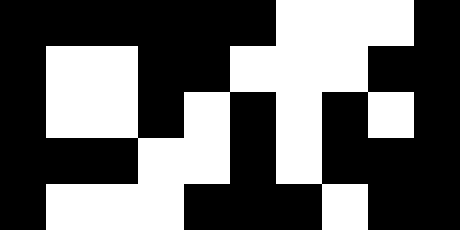[["black", "black", "black", "black", "black", "black", "white", "white", "white", "black"], ["black", "white", "white", "black", "black", "white", "white", "white", "black", "black"], ["black", "white", "white", "black", "white", "black", "white", "black", "white", "black"], ["black", "black", "black", "white", "white", "black", "white", "black", "black", "black"], ["black", "white", "white", "white", "black", "black", "black", "white", "black", "black"]]